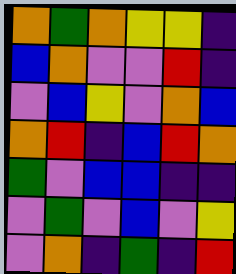[["orange", "green", "orange", "yellow", "yellow", "indigo"], ["blue", "orange", "violet", "violet", "red", "indigo"], ["violet", "blue", "yellow", "violet", "orange", "blue"], ["orange", "red", "indigo", "blue", "red", "orange"], ["green", "violet", "blue", "blue", "indigo", "indigo"], ["violet", "green", "violet", "blue", "violet", "yellow"], ["violet", "orange", "indigo", "green", "indigo", "red"]]